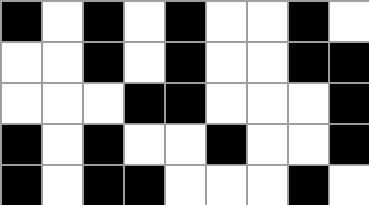[["black", "white", "black", "white", "black", "white", "white", "black", "white"], ["white", "white", "black", "white", "black", "white", "white", "black", "black"], ["white", "white", "white", "black", "black", "white", "white", "white", "black"], ["black", "white", "black", "white", "white", "black", "white", "white", "black"], ["black", "white", "black", "black", "white", "white", "white", "black", "white"]]